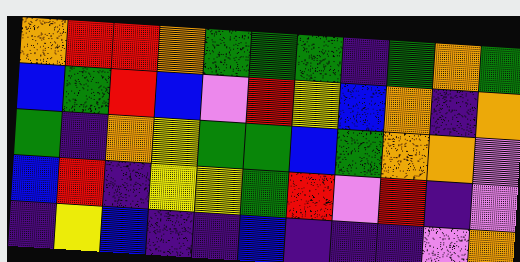[["orange", "red", "red", "orange", "green", "green", "green", "indigo", "green", "orange", "green"], ["blue", "green", "red", "blue", "violet", "red", "yellow", "blue", "orange", "indigo", "orange"], ["green", "indigo", "orange", "yellow", "green", "green", "blue", "green", "orange", "orange", "violet"], ["blue", "red", "indigo", "yellow", "yellow", "green", "red", "violet", "red", "indigo", "violet"], ["indigo", "yellow", "blue", "indigo", "indigo", "blue", "indigo", "indigo", "indigo", "violet", "orange"]]